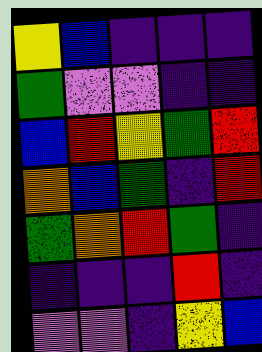[["yellow", "blue", "indigo", "indigo", "indigo"], ["green", "violet", "violet", "indigo", "indigo"], ["blue", "red", "yellow", "green", "red"], ["orange", "blue", "green", "indigo", "red"], ["green", "orange", "red", "green", "indigo"], ["indigo", "indigo", "indigo", "red", "indigo"], ["violet", "violet", "indigo", "yellow", "blue"]]